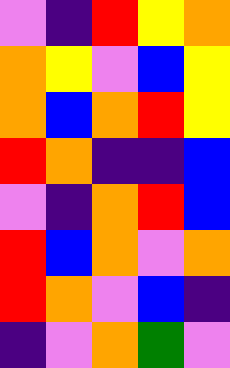[["violet", "indigo", "red", "yellow", "orange"], ["orange", "yellow", "violet", "blue", "yellow"], ["orange", "blue", "orange", "red", "yellow"], ["red", "orange", "indigo", "indigo", "blue"], ["violet", "indigo", "orange", "red", "blue"], ["red", "blue", "orange", "violet", "orange"], ["red", "orange", "violet", "blue", "indigo"], ["indigo", "violet", "orange", "green", "violet"]]